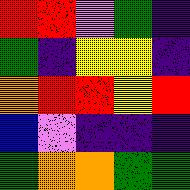[["red", "red", "violet", "green", "indigo"], ["green", "indigo", "yellow", "yellow", "indigo"], ["orange", "red", "red", "yellow", "red"], ["blue", "violet", "indigo", "indigo", "indigo"], ["green", "orange", "orange", "green", "green"]]